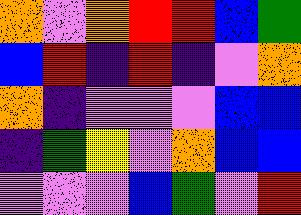[["orange", "violet", "orange", "red", "red", "blue", "green"], ["blue", "red", "indigo", "red", "indigo", "violet", "orange"], ["orange", "indigo", "violet", "violet", "violet", "blue", "blue"], ["indigo", "green", "yellow", "violet", "orange", "blue", "blue"], ["violet", "violet", "violet", "blue", "green", "violet", "red"]]